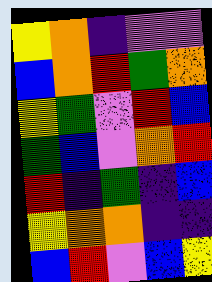[["yellow", "orange", "indigo", "violet", "violet"], ["blue", "orange", "red", "green", "orange"], ["yellow", "green", "violet", "red", "blue"], ["green", "blue", "violet", "orange", "red"], ["red", "indigo", "green", "indigo", "blue"], ["yellow", "orange", "orange", "indigo", "indigo"], ["blue", "red", "violet", "blue", "yellow"]]